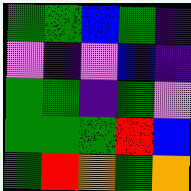[["green", "green", "blue", "green", "indigo"], ["violet", "indigo", "violet", "blue", "indigo"], ["green", "green", "indigo", "green", "violet"], ["green", "green", "green", "red", "blue"], ["green", "red", "orange", "green", "orange"]]